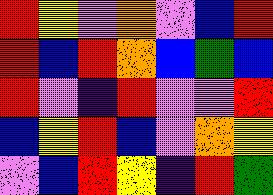[["red", "yellow", "violet", "orange", "violet", "blue", "red"], ["red", "blue", "red", "orange", "blue", "green", "blue"], ["red", "violet", "indigo", "red", "violet", "violet", "red"], ["blue", "yellow", "red", "blue", "violet", "orange", "yellow"], ["violet", "blue", "red", "yellow", "indigo", "red", "green"]]